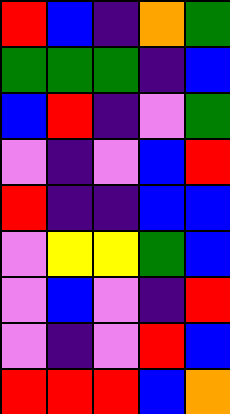[["red", "blue", "indigo", "orange", "green"], ["green", "green", "green", "indigo", "blue"], ["blue", "red", "indigo", "violet", "green"], ["violet", "indigo", "violet", "blue", "red"], ["red", "indigo", "indigo", "blue", "blue"], ["violet", "yellow", "yellow", "green", "blue"], ["violet", "blue", "violet", "indigo", "red"], ["violet", "indigo", "violet", "red", "blue"], ["red", "red", "red", "blue", "orange"]]